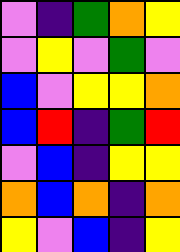[["violet", "indigo", "green", "orange", "yellow"], ["violet", "yellow", "violet", "green", "violet"], ["blue", "violet", "yellow", "yellow", "orange"], ["blue", "red", "indigo", "green", "red"], ["violet", "blue", "indigo", "yellow", "yellow"], ["orange", "blue", "orange", "indigo", "orange"], ["yellow", "violet", "blue", "indigo", "yellow"]]